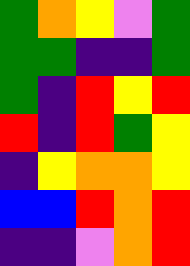[["green", "orange", "yellow", "violet", "green"], ["green", "green", "indigo", "indigo", "green"], ["green", "indigo", "red", "yellow", "red"], ["red", "indigo", "red", "green", "yellow"], ["indigo", "yellow", "orange", "orange", "yellow"], ["blue", "blue", "red", "orange", "red"], ["indigo", "indigo", "violet", "orange", "red"]]